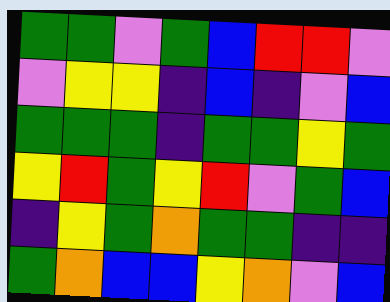[["green", "green", "violet", "green", "blue", "red", "red", "violet"], ["violet", "yellow", "yellow", "indigo", "blue", "indigo", "violet", "blue"], ["green", "green", "green", "indigo", "green", "green", "yellow", "green"], ["yellow", "red", "green", "yellow", "red", "violet", "green", "blue"], ["indigo", "yellow", "green", "orange", "green", "green", "indigo", "indigo"], ["green", "orange", "blue", "blue", "yellow", "orange", "violet", "blue"]]